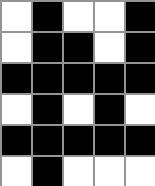[["white", "black", "white", "white", "black"], ["white", "black", "black", "white", "black"], ["black", "black", "black", "black", "black"], ["white", "black", "white", "black", "white"], ["black", "black", "black", "black", "black"], ["white", "black", "white", "white", "white"]]